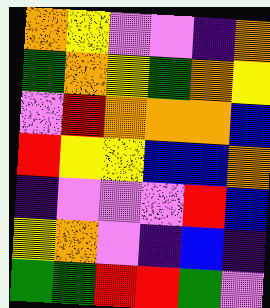[["orange", "yellow", "violet", "violet", "indigo", "orange"], ["green", "orange", "yellow", "green", "orange", "yellow"], ["violet", "red", "orange", "orange", "orange", "blue"], ["red", "yellow", "yellow", "blue", "blue", "orange"], ["indigo", "violet", "violet", "violet", "red", "blue"], ["yellow", "orange", "violet", "indigo", "blue", "indigo"], ["green", "green", "red", "red", "green", "violet"]]